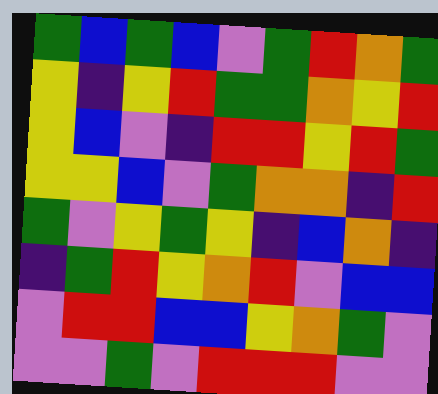[["green", "blue", "green", "blue", "violet", "green", "red", "orange", "green"], ["yellow", "indigo", "yellow", "red", "green", "green", "orange", "yellow", "red"], ["yellow", "blue", "violet", "indigo", "red", "red", "yellow", "red", "green"], ["yellow", "yellow", "blue", "violet", "green", "orange", "orange", "indigo", "red"], ["green", "violet", "yellow", "green", "yellow", "indigo", "blue", "orange", "indigo"], ["indigo", "green", "red", "yellow", "orange", "red", "violet", "blue", "blue"], ["violet", "red", "red", "blue", "blue", "yellow", "orange", "green", "violet"], ["violet", "violet", "green", "violet", "red", "red", "red", "violet", "violet"]]